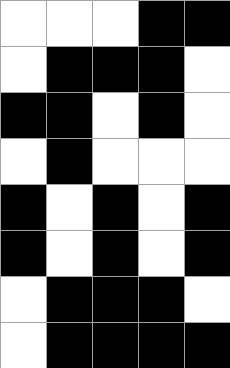[["white", "white", "white", "black", "black"], ["white", "black", "black", "black", "white"], ["black", "black", "white", "black", "white"], ["white", "black", "white", "white", "white"], ["black", "white", "black", "white", "black"], ["black", "white", "black", "white", "black"], ["white", "black", "black", "black", "white"], ["white", "black", "black", "black", "black"]]